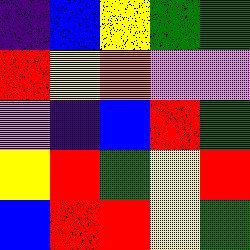[["indigo", "blue", "yellow", "green", "green"], ["red", "yellow", "orange", "violet", "violet"], ["violet", "indigo", "blue", "red", "green"], ["yellow", "red", "green", "yellow", "red"], ["blue", "red", "red", "yellow", "green"]]